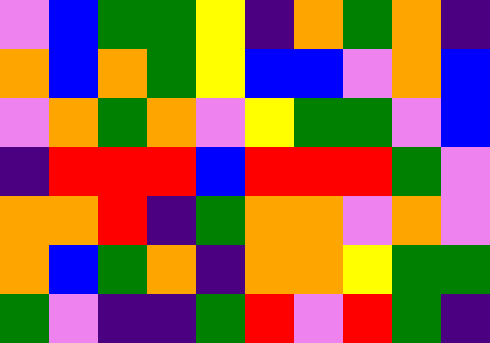[["violet", "blue", "green", "green", "yellow", "indigo", "orange", "green", "orange", "indigo"], ["orange", "blue", "orange", "green", "yellow", "blue", "blue", "violet", "orange", "blue"], ["violet", "orange", "green", "orange", "violet", "yellow", "green", "green", "violet", "blue"], ["indigo", "red", "red", "red", "blue", "red", "red", "red", "green", "violet"], ["orange", "orange", "red", "indigo", "green", "orange", "orange", "violet", "orange", "violet"], ["orange", "blue", "green", "orange", "indigo", "orange", "orange", "yellow", "green", "green"], ["green", "violet", "indigo", "indigo", "green", "red", "violet", "red", "green", "indigo"]]